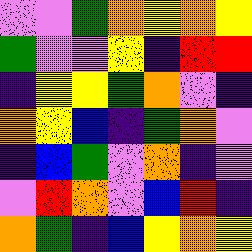[["violet", "violet", "green", "orange", "yellow", "orange", "yellow"], ["green", "violet", "violet", "yellow", "indigo", "red", "red"], ["indigo", "yellow", "yellow", "green", "orange", "violet", "indigo"], ["orange", "yellow", "blue", "indigo", "green", "orange", "violet"], ["indigo", "blue", "green", "violet", "orange", "indigo", "violet"], ["violet", "red", "orange", "violet", "blue", "red", "indigo"], ["orange", "green", "indigo", "blue", "yellow", "orange", "yellow"]]